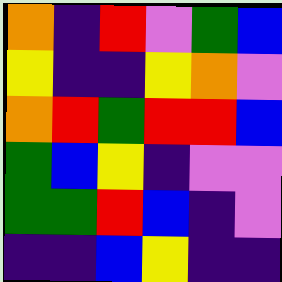[["orange", "indigo", "red", "violet", "green", "blue"], ["yellow", "indigo", "indigo", "yellow", "orange", "violet"], ["orange", "red", "green", "red", "red", "blue"], ["green", "blue", "yellow", "indigo", "violet", "violet"], ["green", "green", "red", "blue", "indigo", "violet"], ["indigo", "indigo", "blue", "yellow", "indigo", "indigo"]]